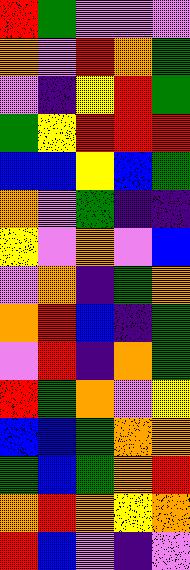[["red", "green", "violet", "violet", "violet"], ["orange", "violet", "red", "orange", "green"], ["violet", "indigo", "yellow", "red", "green"], ["green", "yellow", "red", "red", "red"], ["blue", "blue", "yellow", "blue", "green"], ["orange", "violet", "green", "indigo", "indigo"], ["yellow", "violet", "orange", "violet", "blue"], ["violet", "orange", "indigo", "green", "orange"], ["orange", "red", "blue", "indigo", "green"], ["violet", "red", "indigo", "orange", "green"], ["red", "green", "orange", "violet", "yellow"], ["blue", "blue", "green", "orange", "orange"], ["green", "blue", "green", "orange", "red"], ["orange", "red", "orange", "yellow", "orange"], ["red", "blue", "violet", "indigo", "violet"]]